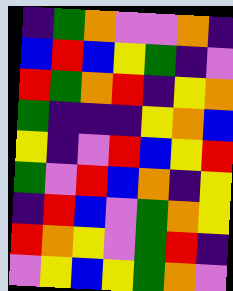[["indigo", "green", "orange", "violet", "violet", "orange", "indigo"], ["blue", "red", "blue", "yellow", "green", "indigo", "violet"], ["red", "green", "orange", "red", "indigo", "yellow", "orange"], ["green", "indigo", "indigo", "indigo", "yellow", "orange", "blue"], ["yellow", "indigo", "violet", "red", "blue", "yellow", "red"], ["green", "violet", "red", "blue", "orange", "indigo", "yellow"], ["indigo", "red", "blue", "violet", "green", "orange", "yellow"], ["red", "orange", "yellow", "violet", "green", "red", "indigo"], ["violet", "yellow", "blue", "yellow", "green", "orange", "violet"]]